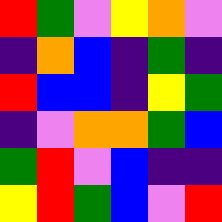[["red", "green", "violet", "yellow", "orange", "violet"], ["indigo", "orange", "blue", "indigo", "green", "indigo"], ["red", "blue", "blue", "indigo", "yellow", "green"], ["indigo", "violet", "orange", "orange", "green", "blue"], ["green", "red", "violet", "blue", "indigo", "indigo"], ["yellow", "red", "green", "blue", "violet", "red"]]